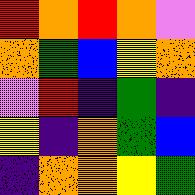[["red", "orange", "red", "orange", "violet"], ["orange", "green", "blue", "yellow", "orange"], ["violet", "red", "indigo", "green", "indigo"], ["yellow", "indigo", "orange", "green", "blue"], ["indigo", "orange", "orange", "yellow", "green"]]